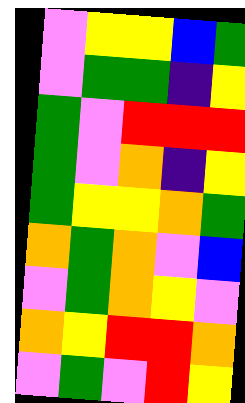[["violet", "yellow", "yellow", "blue", "green"], ["violet", "green", "green", "indigo", "yellow"], ["green", "violet", "red", "red", "red"], ["green", "violet", "orange", "indigo", "yellow"], ["green", "yellow", "yellow", "orange", "green"], ["orange", "green", "orange", "violet", "blue"], ["violet", "green", "orange", "yellow", "violet"], ["orange", "yellow", "red", "red", "orange"], ["violet", "green", "violet", "red", "yellow"]]